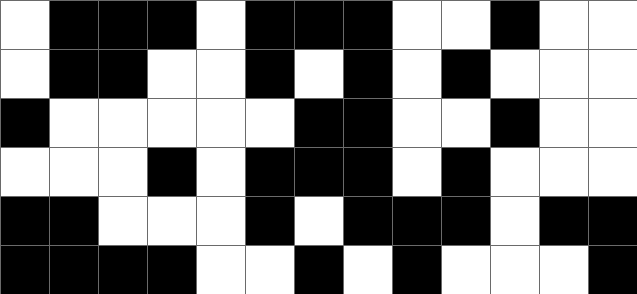[["white", "black", "black", "black", "white", "black", "black", "black", "white", "white", "black", "white", "white"], ["white", "black", "black", "white", "white", "black", "white", "black", "white", "black", "white", "white", "white"], ["black", "white", "white", "white", "white", "white", "black", "black", "white", "white", "black", "white", "white"], ["white", "white", "white", "black", "white", "black", "black", "black", "white", "black", "white", "white", "white"], ["black", "black", "white", "white", "white", "black", "white", "black", "black", "black", "white", "black", "black"], ["black", "black", "black", "black", "white", "white", "black", "white", "black", "white", "white", "white", "black"]]